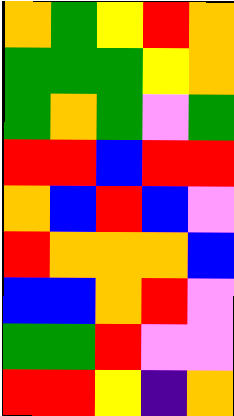[["orange", "green", "yellow", "red", "orange"], ["green", "green", "green", "yellow", "orange"], ["green", "orange", "green", "violet", "green"], ["red", "red", "blue", "red", "red"], ["orange", "blue", "red", "blue", "violet"], ["red", "orange", "orange", "orange", "blue"], ["blue", "blue", "orange", "red", "violet"], ["green", "green", "red", "violet", "violet"], ["red", "red", "yellow", "indigo", "orange"]]